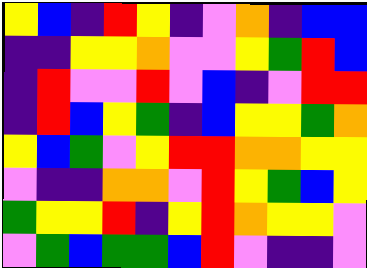[["yellow", "blue", "indigo", "red", "yellow", "indigo", "violet", "orange", "indigo", "blue", "blue"], ["indigo", "indigo", "yellow", "yellow", "orange", "violet", "violet", "yellow", "green", "red", "blue"], ["indigo", "red", "violet", "violet", "red", "violet", "blue", "indigo", "violet", "red", "red"], ["indigo", "red", "blue", "yellow", "green", "indigo", "blue", "yellow", "yellow", "green", "orange"], ["yellow", "blue", "green", "violet", "yellow", "red", "red", "orange", "orange", "yellow", "yellow"], ["violet", "indigo", "indigo", "orange", "orange", "violet", "red", "yellow", "green", "blue", "yellow"], ["green", "yellow", "yellow", "red", "indigo", "yellow", "red", "orange", "yellow", "yellow", "violet"], ["violet", "green", "blue", "green", "green", "blue", "red", "violet", "indigo", "indigo", "violet"]]